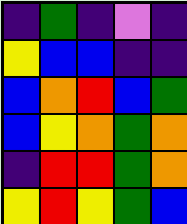[["indigo", "green", "indigo", "violet", "indigo"], ["yellow", "blue", "blue", "indigo", "indigo"], ["blue", "orange", "red", "blue", "green"], ["blue", "yellow", "orange", "green", "orange"], ["indigo", "red", "red", "green", "orange"], ["yellow", "red", "yellow", "green", "blue"]]